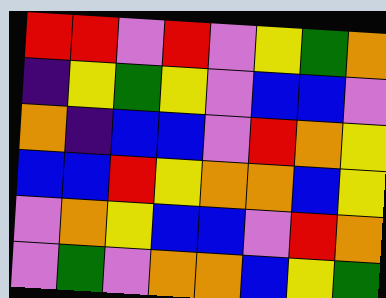[["red", "red", "violet", "red", "violet", "yellow", "green", "orange"], ["indigo", "yellow", "green", "yellow", "violet", "blue", "blue", "violet"], ["orange", "indigo", "blue", "blue", "violet", "red", "orange", "yellow"], ["blue", "blue", "red", "yellow", "orange", "orange", "blue", "yellow"], ["violet", "orange", "yellow", "blue", "blue", "violet", "red", "orange"], ["violet", "green", "violet", "orange", "orange", "blue", "yellow", "green"]]